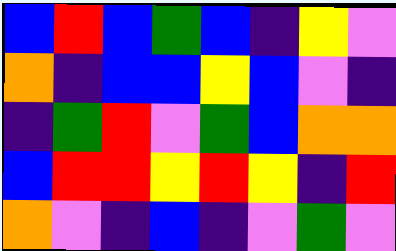[["blue", "red", "blue", "green", "blue", "indigo", "yellow", "violet"], ["orange", "indigo", "blue", "blue", "yellow", "blue", "violet", "indigo"], ["indigo", "green", "red", "violet", "green", "blue", "orange", "orange"], ["blue", "red", "red", "yellow", "red", "yellow", "indigo", "red"], ["orange", "violet", "indigo", "blue", "indigo", "violet", "green", "violet"]]